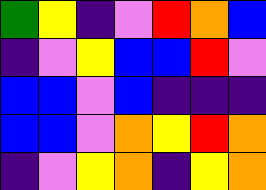[["green", "yellow", "indigo", "violet", "red", "orange", "blue"], ["indigo", "violet", "yellow", "blue", "blue", "red", "violet"], ["blue", "blue", "violet", "blue", "indigo", "indigo", "indigo"], ["blue", "blue", "violet", "orange", "yellow", "red", "orange"], ["indigo", "violet", "yellow", "orange", "indigo", "yellow", "orange"]]